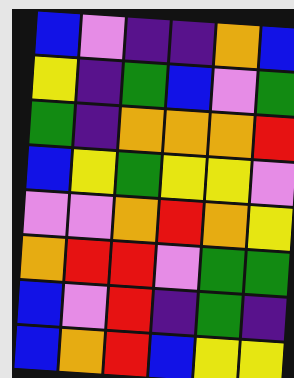[["blue", "violet", "indigo", "indigo", "orange", "blue"], ["yellow", "indigo", "green", "blue", "violet", "green"], ["green", "indigo", "orange", "orange", "orange", "red"], ["blue", "yellow", "green", "yellow", "yellow", "violet"], ["violet", "violet", "orange", "red", "orange", "yellow"], ["orange", "red", "red", "violet", "green", "green"], ["blue", "violet", "red", "indigo", "green", "indigo"], ["blue", "orange", "red", "blue", "yellow", "yellow"]]